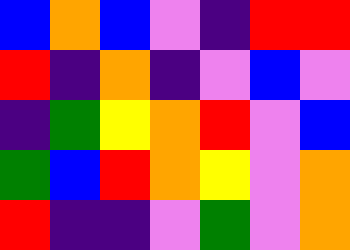[["blue", "orange", "blue", "violet", "indigo", "red", "red"], ["red", "indigo", "orange", "indigo", "violet", "blue", "violet"], ["indigo", "green", "yellow", "orange", "red", "violet", "blue"], ["green", "blue", "red", "orange", "yellow", "violet", "orange"], ["red", "indigo", "indigo", "violet", "green", "violet", "orange"]]